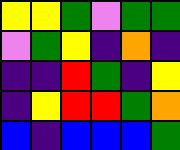[["yellow", "yellow", "green", "violet", "green", "green"], ["violet", "green", "yellow", "indigo", "orange", "indigo"], ["indigo", "indigo", "red", "green", "indigo", "yellow"], ["indigo", "yellow", "red", "red", "green", "orange"], ["blue", "indigo", "blue", "blue", "blue", "green"]]